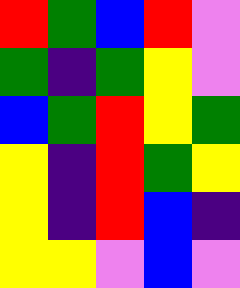[["red", "green", "blue", "red", "violet"], ["green", "indigo", "green", "yellow", "violet"], ["blue", "green", "red", "yellow", "green"], ["yellow", "indigo", "red", "green", "yellow"], ["yellow", "indigo", "red", "blue", "indigo"], ["yellow", "yellow", "violet", "blue", "violet"]]